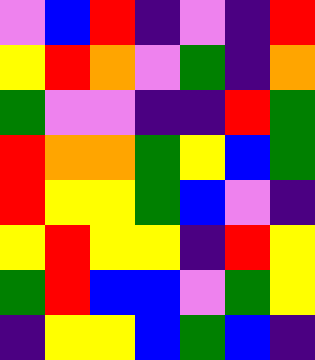[["violet", "blue", "red", "indigo", "violet", "indigo", "red"], ["yellow", "red", "orange", "violet", "green", "indigo", "orange"], ["green", "violet", "violet", "indigo", "indigo", "red", "green"], ["red", "orange", "orange", "green", "yellow", "blue", "green"], ["red", "yellow", "yellow", "green", "blue", "violet", "indigo"], ["yellow", "red", "yellow", "yellow", "indigo", "red", "yellow"], ["green", "red", "blue", "blue", "violet", "green", "yellow"], ["indigo", "yellow", "yellow", "blue", "green", "blue", "indigo"]]